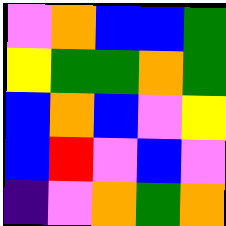[["violet", "orange", "blue", "blue", "green"], ["yellow", "green", "green", "orange", "green"], ["blue", "orange", "blue", "violet", "yellow"], ["blue", "red", "violet", "blue", "violet"], ["indigo", "violet", "orange", "green", "orange"]]